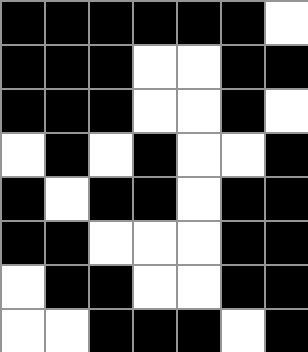[["black", "black", "black", "black", "black", "black", "white"], ["black", "black", "black", "white", "white", "black", "black"], ["black", "black", "black", "white", "white", "black", "white"], ["white", "black", "white", "black", "white", "white", "black"], ["black", "white", "black", "black", "white", "black", "black"], ["black", "black", "white", "white", "white", "black", "black"], ["white", "black", "black", "white", "white", "black", "black"], ["white", "white", "black", "black", "black", "white", "black"]]